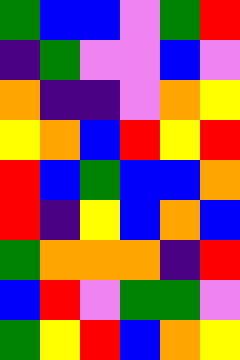[["green", "blue", "blue", "violet", "green", "red"], ["indigo", "green", "violet", "violet", "blue", "violet"], ["orange", "indigo", "indigo", "violet", "orange", "yellow"], ["yellow", "orange", "blue", "red", "yellow", "red"], ["red", "blue", "green", "blue", "blue", "orange"], ["red", "indigo", "yellow", "blue", "orange", "blue"], ["green", "orange", "orange", "orange", "indigo", "red"], ["blue", "red", "violet", "green", "green", "violet"], ["green", "yellow", "red", "blue", "orange", "yellow"]]